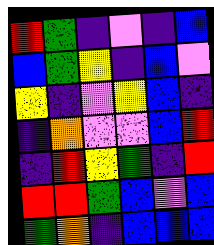[["red", "green", "indigo", "violet", "indigo", "blue"], ["blue", "green", "yellow", "indigo", "blue", "violet"], ["yellow", "indigo", "violet", "yellow", "blue", "indigo"], ["indigo", "orange", "violet", "violet", "blue", "red"], ["indigo", "red", "yellow", "green", "indigo", "red"], ["red", "red", "green", "blue", "violet", "blue"], ["green", "orange", "indigo", "blue", "blue", "blue"]]